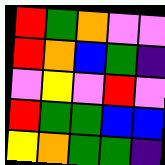[["red", "green", "orange", "violet", "violet"], ["red", "orange", "blue", "green", "indigo"], ["violet", "yellow", "violet", "red", "violet"], ["red", "green", "green", "blue", "blue"], ["yellow", "orange", "green", "green", "indigo"]]